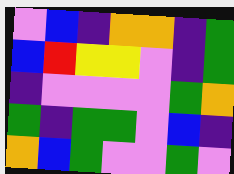[["violet", "blue", "indigo", "orange", "orange", "indigo", "green"], ["blue", "red", "yellow", "yellow", "violet", "indigo", "green"], ["indigo", "violet", "violet", "violet", "violet", "green", "orange"], ["green", "indigo", "green", "green", "violet", "blue", "indigo"], ["orange", "blue", "green", "violet", "violet", "green", "violet"]]